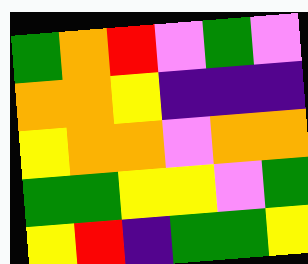[["green", "orange", "red", "violet", "green", "violet"], ["orange", "orange", "yellow", "indigo", "indigo", "indigo"], ["yellow", "orange", "orange", "violet", "orange", "orange"], ["green", "green", "yellow", "yellow", "violet", "green"], ["yellow", "red", "indigo", "green", "green", "yellow"]]